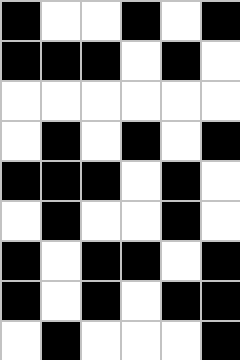[["black", "white", "white", "black", "white", "black"], ["black", "black", "black", "white", "black", "white"], ["white", "white", "white", "white", "white", "white"], ["white", "black", "white", "black", "white", "black"], ["black", "black", "black", "white", "black", "white"], ["white", "black", "white", "white", "black", "white"], ["black", "white", "black", "black", "white", "black"], ["black", "white", "black", "white", "black", "black"], ["white", "black", "white", "white", "white", "black"]]